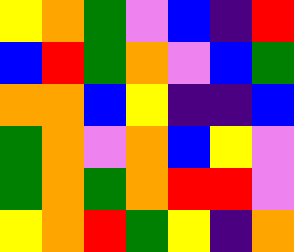[["yellow", "orange", "green", "violet", "blue", "indigo", "red"], ["blue", "red", "green", "orange", "violet", "blue", "green"], ["orange", "orange", "blue", "yellow", "indigo", "indigo", "blue"], ["green", "orange", "violet", "orange", "blue", "yellow", "violet"], ["green", "orange", "green", "orange", "red", "red", "violet"], ["yellow", "orange", "red", "green", "yellow", "indigo", "orange"]]